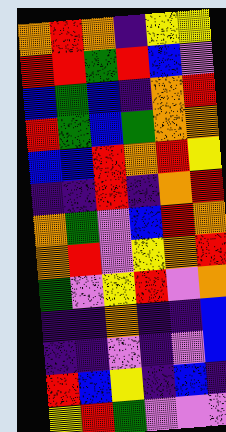[["orange", "red", "orange", "indigo", "yellow", "yellow"], ["red", "red", "green", "red", "blue", "violet"], ["blue", "green", "blue", "indigo", "orange", "red"], ["red", "green", "blue", "green", "orange", "orange"], ["blue", "blue", "red", "orange", "red", "yellow"], ["indigo", "indigo", "red", "indigo", "orange", "red"], ["orange", "green", "violet", "blue", "red", "orange"], ["orange", "red", "violet", "yellow", "orange", "red"], ["green", "violet", "yellow", "red", "violet", "orange"], ["indigo", "indigo", "orange", "indigo", "indigo", "blue"], ["indigo", "indigo", "violet", "indigo", "violet", "blue"], ["red", "blue", "yellow", "indigo", "blue", "indigo"], ["yellow", "red", "green", "violet", "violet", "violet"]]